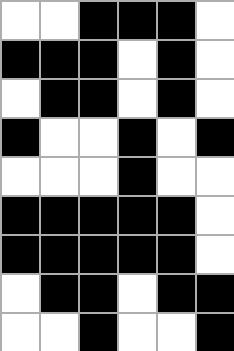[["white", "white", "black", "black", "black", "white"], ["black", "black", "black", "white", "black", "white"], ["white", "black", "black", "white", "black", "white"], ["black", "white", "white", "black", "white", "black"], ["white", "white", "white", "black", "white", "white"], ["black", "black", "black", "black", "black", "white"], ["black", "black", "black", "black", "black", "white"], ["white", "black", "black", "white", "black", "black"], ["white", "white", "black", "white", "white", "black"]]